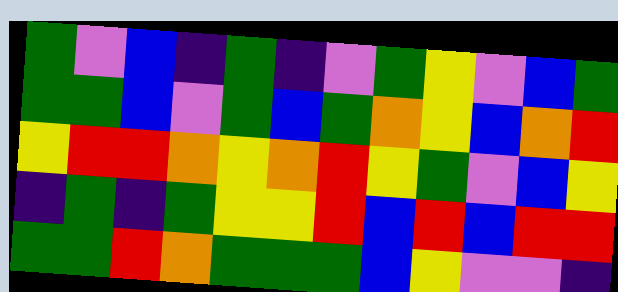[["green", "violet", "blue", "indigo", "green", "indigo", "violet", "green", "yellow", "violet", "blue", "green"], ["green", "green", "blue", "violet", "green", "blue", "green", "orange", "yellow", "blue", "orange", "red"], ["yellow", "red", "red", "orange", "yellow", "orange", "red", "yellow", "green", "violet", "blue", "yellow"], ["indigo", "green", "indigo", "green", "yellow", "yellow", "red", "blue", "red", "blue", "red", "red"], ["green", "green", "red", "orange", "green", "green", "green", "blue", "yellow", "violet", "violet", "indigo"]]